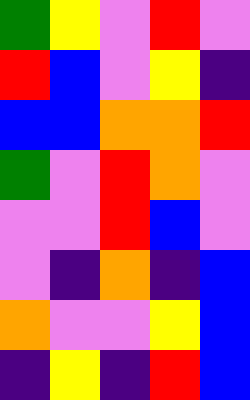[["green", "yellow", "violet", "red", "violet"], ["red", "blue", "violet", "yellow", "indigo"], ["blue", "blue", "orange", "orange", "red"], ["green", "violet", "red", "orange", "violet"], ["violet", "violet", "red", "blue", "violet"], ["violet", "indigo", "orange", "indigo", "blue"], ["orange", "violet", "violet", "yellow", "blue"], ["indigo", "yellow", "indigo", "red", "blue"]]